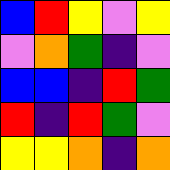[["blue", "red", "yellow", "violet", "yellow"], ["violet", "orange", "green", "indigo", "violet"], ["blue", "blue", "indigo", "red", "green"], ["red", "indigo", "red", "green", "violet"], ["yellow", "yellow", "orange", "indigo", "orange"]]